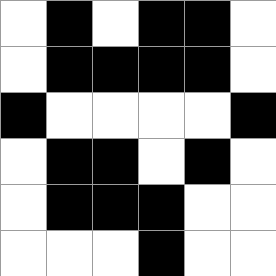[["white", "black", "white", "black", "black", "white"], ["white", "black", "black", "black", "black", "white"], ["black", "white", "white", "white", "white", "black"], ["white", "black", "black", "white", "black", "white"], ["white", "black", "black", "black", "white", "white"], ["white", "white", "white", "black", "white", "white"]]